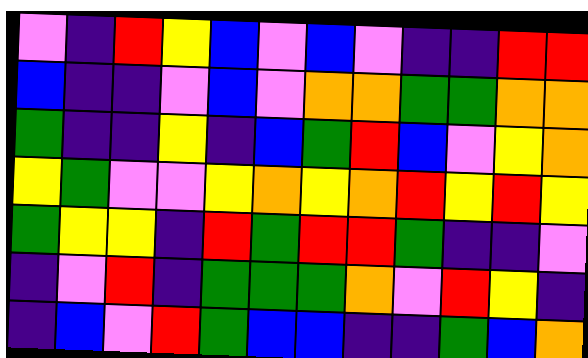[["violet", "indigo", "red", "yellow", "blue", "violet", "blue", "violet", "indigo", "indigo", "red", "red"], ["blue", "indigo", "indigo", "violet", "blue", "violet", "orange", "orange", "green", "green", "orange", "orange"], ["green", "indigo", "indigo", "yellow", "indigo", "blue", "green", "red", "blue", "violet", "yellow", "orange"], ["yellow", "green", "violet", "violet", "yellow", "orange", "yellow", "orange", "red", "yellow", "red", "yellow"], ["green", "yellow", "yellow", "indigo", "red", "green", "red", "red", "green", "indigo", "indigo", "violet"], ["indigo", "violet", "red", "indigo", "green", "green", "green", "orange", "violet", "red", "yellow", "indigo"], ["indigo", "blue", "violet", "red", "green", "blue", "blue", "indigo", "indigo", "green", "blue", "orange"]]